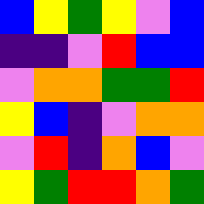[["blue", "yellow", "green", "yellow", "violet", "blue"], ["indigo", "indigo", "violet", "red", "blue", "blue"], ["violet", "orange", "orange", "green", "green", "red"], ["yellow", "blue", "indigo", "violet", "orange", "orange"], ["violet", "red", "indigo", "orange", "blue", "violet"], ["yellow", "green", "red", "red", "orange", "green"]]